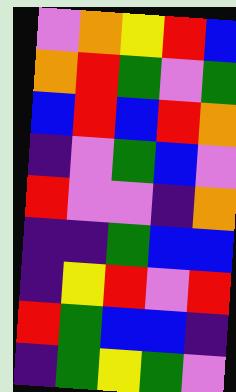[["violet", "orange", "yellow", "red", "blue"], ["orange", "red", "green", "violet", "green"], ["blue", "red", "blue", "red", "orange"], ["indigo", "violet", "green", "blue", "violet"], ["red", "violet", "violet", "indigo", "orange"], ["indigo", "indigo", "green", "blue", "blue"], ["indigo", "yellow", "red", "violet", "red"], ["red", "green", "blue", "blue", "indigo"], ["indigo", "green", "yellow", "green", "violet"]]